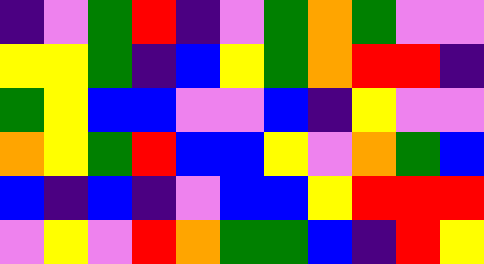[["indigo", "violet", "green", "red", "indigo", "violet", "green", "orange", "green", "violet", "violet"], ["yellow", "yellow", "green", "indigo", "blue", "yellow", "green", "orange", "red", "red", "indigo"], ["green", "yellow", "blue", "blue", "violet", "violet", "blue", "indigo", "yellow", "violet", "violet"], ["orange", "yellow", "green", "red", "blue", "blue", "yellow", "violet", "orange", "green", "blue"], ["blue", "indigo", "blue", "indigo", "violet", "blue", "blue", "yellow", "red", "red", "red"], ["violet", "yellow", "violet", "red", "orange", "green", "green", "blue", "indigo", "red", "yellow"]]